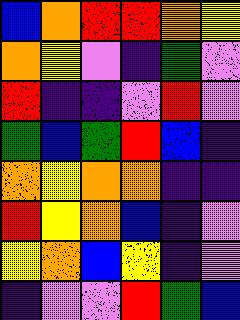[["blue", "orange", "red", "red", "orange", "yellow"], ["orange", "yellow", "violet", "indigo", "green", "violet"], ["red", "indigo", "indigo", "violet", "red", "violet"], ["green", "blue", "green", "red", "blue", "indigo"], ["orange", "yellow", "orange", "orange", "indigo", "indigo"], ["red", "yellow", "orange", "blue", "indigo", "violet"], ["yellow", "orange", "blue", "yellow", "indigo", "violet"], ["indigo", "violet", "violet", "red", "green", "blue"]]